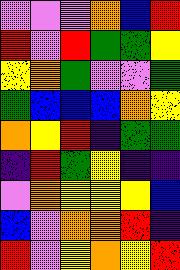[["violet", "violet", "violet", "orange", "blue", "red"], ["red", "violet", "red", "green", "green", "yellow"], ["yellow", "orange", "green", "violet", "violet", "green"], ["green", "blue", "blue", "blue", "orange", "yellow"], ["orange", "yellow", "red", "indigo", "green", "green"], ["indigo", "red", "green", "yellow", "indigo", "indigo"], ["violet", "orange", "yellow", "yellow", "yellow", "blue"], ["blue", "violet", "orange", "orange", "red", "indigo"], ["red", "violet", "yellow", "orange", "yellow", "red"]]